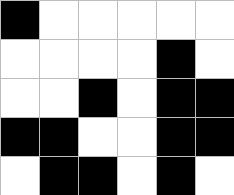[["black", "white", "white", "white", "white", "white"], ["white", "white", "white", "white", "black", "white"], ["white", "white", "black", "white", "black", "black"], ["black", "black", "white", "white", "black", "black"], ["white", "black", "black", "white", "black", "white"]]